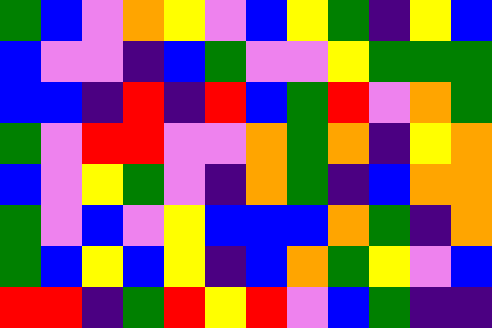[["green", "blue", "violet", "orange", "yellow", "violet", "blue", "yellow", "green", "indigo", "yellow", "blue"], ["blue", "violet", "violet", "indigo", "blue", "green", "violet", "violet", "yellow", "green", "green", "green"], ["blue", "blue", "indigo", "red", "indigo", "red", "blue", "green", "red", "violet", "orange", "green"], ["green", "violet", "red", "red", "violet", "violet", "orange", "green", "orange", "indigo", "yellow", "orange"], ["blue", "violet", "yellow", "green", "violet", "indigo", "orange", "green", "indigo", "blue", "orange", "orange"], ["green", "violet", "blue", "violet", "yellow", "blue", "blue", "blue", "orange", "green", "indigo", "orange"], ["green", "blue", "yellow", "blue", "yellow", "indigo", "blue", "orange", "green", "yellow", "violet", "blue"], ["red", "red", "indigo", "green", "red", "yellow", "red", "violet", "blue", "green", "indigo", "indigo"]]